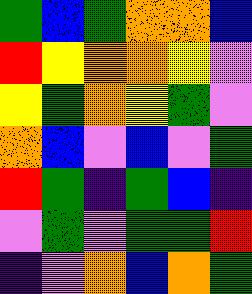[["green", "blue", "green", "orange", "orange", "blue"], ["red", "yellow", "orange", "orange", "yellow", "violet"], ["yellow", "green", "orange", "yellow", "green", "violet"], ["orange", "blue", "violet", "blue", "violet", "green"], ["red", "green", "indigo", "green", "blue", "indigo"], ["violet", "green", "violet", "green", "green", "red"], ["indigo", "violet", "orange", "blue", "orange", "green"]]